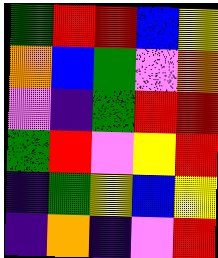[["green", "red", "red", "blue", "yellow"], ["orange", "blue", "green", "violet", "orange"], ["violet", "indigo", "green", "red", "red"], ["green", "red", "violet", "yellow", "red"], ["indigo", "green", "yellow", "blue", "yellow"], ["indigo", "orange", "indigo", "violet", "red"]]